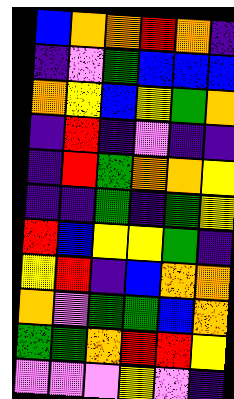[["blue", "orange", "orange", "red", "orange", "indigo"], ["indigo", "violet", "green", "blue", "blue", "blue"], ["orange", "yellow", "blue", "yellow", "green", "orange"], ["indigo", "red", "indigo", "violet", "indigo", "indigo"], ["indigo", "red", "green", "orange", "orange", "yellow"], ["indigo", "indigo", "green", "indigo", "green", "yellow"], ["red", "blue", "yellow", "yellow", "green", "indigo"], ["yellow", "red", "indigo", "blue", "orange", "orange"], ["orange", "violet", "green", "green", "blue", "orange"], ["green", "green", "orange", "red", "red", "yellow"], ["violet", "violet", "violet", "yellow", "violet", "indigo"]]